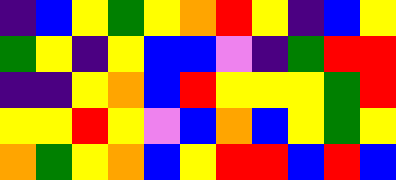[["indigo", "blue", "yellow", "green", "yellow", "orange", "red", "yellow", "indigo", "blue", "yellow"], ["green", "yellow", "indigo", "yellow", "blue", "blue", "violet", "indigo", "green", "red", "red"], ["indigo", "indigo", "yellow", "orange", "blue", "red", "yellow", "yellow", "yellow", "green", "red"], ["yellow", "yellow", "red", "yellow", "violet", "blue", "orange", "blue", "yellow", "green", "yellow"], ["orange", "green", "yellow", "orange", "blue", "yellow", "red", "red", "blue", "red", "blue"]]